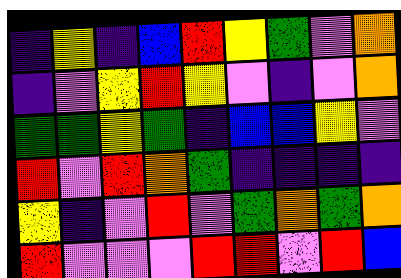[["indigo", "yellow", "indigo", "blue", "red", "yellow", "green", "violet", "orange"], ["indigo", "violet", "yellow", "red", "yellow", "violet", "indigo", "violet", "orange"], ["green", "green", "yellow", "green", "indigo", "blue", "blue", "yellow", "violet"], ["red", "violet", "red", "orange", "green", "indigo", "indigo", "indigo", "indigo"], ["yellow", "indigo", "violet", "red", "violet", "green", "orange", "green", "orange"], ["red", "violet", "violet", "violet", "red", "red", "violet", "red", "blue"]]